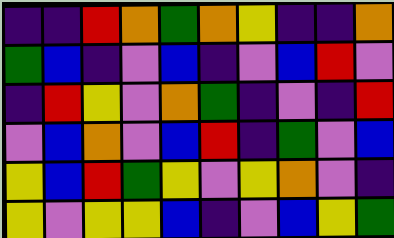[["indigo", "indigo", "red", "orange", "green", "orange", "yellow", "indigo", "indigo", "orange"], ["green", "blue", "indigo", "violet", "blue", "indigo", "violet", "blue", "red", "violet"], ["indigo", "red", "yellow", "violet", "orange", "green", "indigo", "violet", "indigo", "red"], ["violet", "blue", "orange", "violet", "blue", "red", "indigo", "green", "violet", "blue"], ["yellow", "blue", "red", "green", "yellow", "violet", "yellow", "orange", "violet", "indigo"], ["yellow", "violet", "yellow", "yellow", "blue", "indigo", "violet", "blue", "yellow", "green"]]